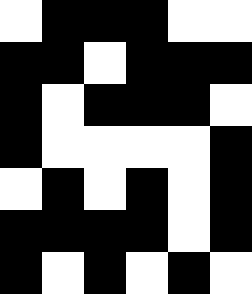[["white", "black", "black", "black", "white", "white"], ["black", "black", "white", "black", "black", "black"], ["black", "white", "black", "black", "black", "white"], ["black", "white", "white", "white", "white", "black"], ["white", "black", "white", "black", "white", "black"], ["black", "black", "black", "black", "white", "black"], ["black", "white", "black", "white", "black", "white"]]